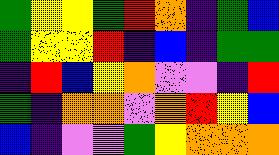[["green", "yellow", "yellow", "green", "red", "orange", "indigo", "green", "blue"], ["green", "yellow", "yellow", "red", "indigo", "blue", "indigo", "green", "green"], ["indigo", "red", "blue", "yellow", "orange", "violet", "violet", "indigo", "red"], ["green", "indigo", "orange", "orange", "violet", "orange", "red", "yellow", "blue"], ["blue", "indigo", "violet", "violet", "green", "yellow", "orange", "orange", "orange"]]